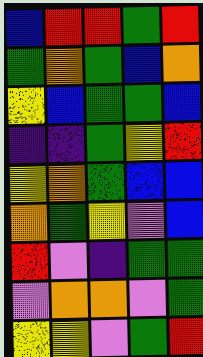[["blue", "red", "red", "green", "red"], ["green", "orange", "green", "blue", "orange"], ["yellow", "blue", "green", "green", "blue"], ["indigo", "indigo", "green", "yellow", "red"], ["yellow", "orange", "green", "blue", "blue"], ["orange", "green", "yellow", "violet", "blue"], ["red", "violet", "indigo", "green", "green"], ["violet", "orange", "orange", "violet", "green"], ["yellow", "yellow", "violet", "green", "red"]]